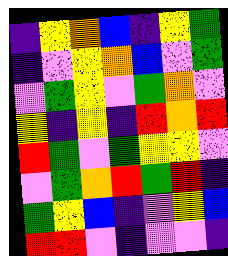[["indigo", "yellow", "orange", "blue", "indigo", "yellow", "green"], ["indigo", "violet", "yellow", "orange", "blue", "violet", "green"], ["violet", "green", "yellow", "violet", "green", "orange", "violet"], ["yellow", "indigo", "yellow", "indigo", "red", "orange", "red"], ["red", "green", "violet", "green", "yellow", "yellow", "violet"], ["violet", "green", "orange", "red", "green", "red", "indigo"], ["green", "yellow", "blue", "indigo", "violet", "yellow", "blue"], ["red", "red", "violet", "indigo", "violet", "violet", "indigo"]]